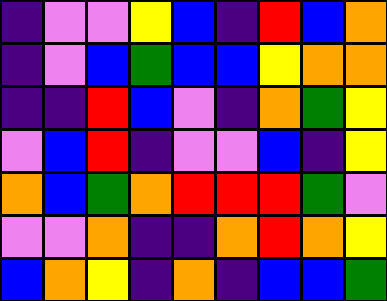[["indigo", "violet", "violet", "yellow", "blue", "indigo", "red", "blue", "orange"], ["indigo", "violet", "blue", "green", "blue", "blue", "yellow", "orange", "orange"], ["indigo", "indigo", "red", "blue", "violet", "indigo", "orange", "green", "yellow"], ["violet", "blue", "red", "indigo", "violet", "violet", "blue", "indigo", "yellow"], ["orange", "blue", "green", "orange", "red", "red", "red", "green", "violet"], ["violet", "violet", "orange", "indigo", "indigo", "orange", "red", "orange", "yellow"], ["blue", "orange", "yellow", "indigo", "orange", "indigo", "blue", "blue", "green"]]